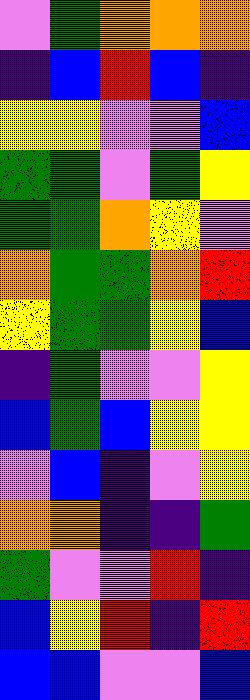[["violet", "green", "orange", "orange", "orange"], ["indigo", "blue", "red", "blue", "indigo"], ["yellow", "yellow", "violet", "violet", "blue"], ["green", "green", "violet", "green", "yellow"], ["green", "green", "orange", "yellow", "violet"], ["orange", "green", "green", "orange", "red"], ["yellow", "green", "green", "yellow", "blue"], ["indigo", "green", "violet", "violet", "yellow"], ["blue", "green", "blue", "yellow", "yellow"], ["violet", "blue", "indigo", "violet", "yellow"], ["orange", "orange", "indigo", "indigo", "green"], ["green", "violet", "violet", "red", "indigo"], ["blue", "yellow", "red", "indigo", "red"], ["blue", "blue", "violet", "violet", "blue"]]